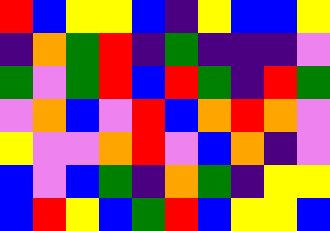[["red", "blue", "yellow", "yellow", "blue", "indigo", "yellow", "blue", "blue", "yellow"], ["indigo", "orange", "green", "red", "indigo", "green", "indigo", "indigo", "indigo", "violet"], ["green", "violet", "green", "red", "blue", "red", "green", "indigo", "red", "green"], ["violet", "orange", "blue", "violet", "red", "blue", "orange", "red", "orange", "violet"], ["yellow", "violet", "violet", "orange", "red", "violet", "blue", "orange", "indigo", "violet"], ["blue", "violet", "blue", "green", "indigo", "orange", "green", "indigo", "yellow", "yellow"], ["blue", "red", "yellow", "blue", "green", "red", "blue", "yellow", "yellow", "blue"]]